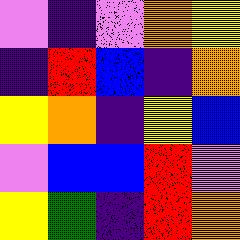[["violet", "indigo", "violet", "orange", "yellow"], ["indigo", "red", "blue", "indigo", "orange"], ["yellow", "orange", "indigo", "yellow", "blue"], ["violet", "blue", "blue", "red", "violet"], ["yellow", "green", "indigo", "red", "orange"]]